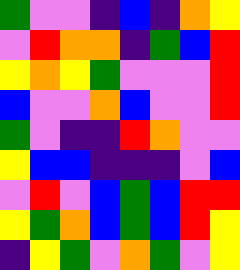[["green", "violet", "violet", "indigo", "blue", "indigo", "orange", "yellow"], ["violet", "red", "orange", "orange", "indigo", "green", "blue", "red"], ["yellow", "orange", "yellow", "green", "violet", "violet", "violet", "red"], ["blue", "violet", "violet", "orange", "blue", "violet", "violet", "red"], ["green", "violet", "indigo", "indigo", "red", "orange", "violet", "violet"], ["yellow", "blue", "blue", "indigo", "indigo", "indigo", "violet", "blue"], ["violet", "red", "violet", "blue", "green", "blue", "red", "red"], ["yellow", "green", "orange", "blue", "green", "blue", "red", "yellow"], ["indigo", "yellow", "green", "violet", "orange", "green", "violet", "yellow"]]